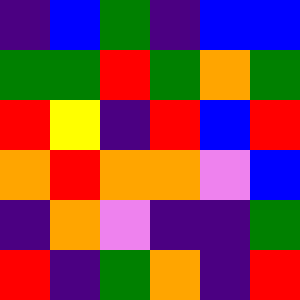[["indigo", "blue", "green", "indigo", "blue", "blue"], ["green", "green", "red", "green", "orange", "green"], ["red", "yellow", "indigo", "red", "blue", "red"], ["orange", "red", "orange", "orange", "violet", "blue"], ["indigo", "orange", "violet", "indigo", "indigo", "green"], ["red", "indigo", "green", "orange", "indigo", "red"]]